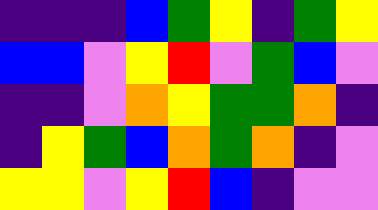[["indigo", "indigo", "indigo", "blue", "green", "yellow", "indigo", "green", "yellow"], ["blue", "blue", "violet", "yellow", "red", "violet", "green", "blue", "violet"], ["indigo", "indigo", "violet", "orange", "yellow", "green", "green", "orange", "indigo"], ["indigo", "yellow", "green", "blue", "orange", "green", "orange", "indigo", "violet"], ["yellow", "yellow", "violet", "yellow", "red", "blue", "indigo", "violet", "violet"]]